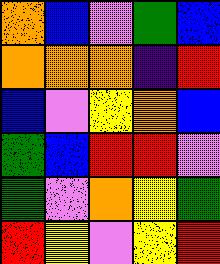[["orange", "blue", "violet", "green", "blue"], ["orange", "orange", "orange", "indigo", "red"], ["blue", "violet", "yellow", "orange", "blue"], ["green", "blue", "red", "red", "violet"], ["green", "violet", "orange", "yellow", "green"], ["red", "yellow", "violet", "yellow", "red"]]